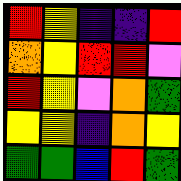[["red", "yellow", "indigo", "indigo", "red"], ["orange", "yellow", "red", "red", "violet"], ["red", "yellow", "violet", "orange", "green"], ["yellow", "yellow", "indigo", "orange", "yellow"], ["green", "green", "blue", "red", "green"]]